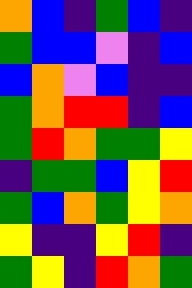[["orange", "blue", "indigo", "green", "blue", "indigo"], ["green", "blue", "blue", "violet", "indigo", "blue"], ["blue", "orange", "violet", "blue", "indigo", "indigo"], ["green", "orange", "red", "red", "indigo", "blue"], ["green", "red", "orange", "green", "green", "yellow"], ["indigo", "green", "green", "blue", "yellow", "red"], ["green", "blue", "orange", "green", "yellow", "orange"], ["yellow", "indigo", "indigo", "yellow", "red", "indigo"], ["green", "yellow", "indigo", "red", "orange", "green"]]